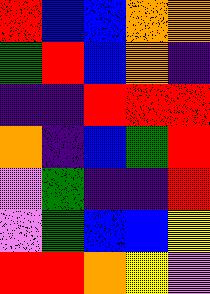[["red", "blue", "blue", "orange", "orange"], ["green", "red", "blue", "orange", "indigo"], ["indigo", "indigo", "red", "red", "red"], ["orange", "indigo", "blue", "green", "red"], ["violet", "green", "indigo", "indigo", "red"], ["violet", "green", "blue", "blue", "yellow"], ["red", "red", "orange", "yellow", "violet"]]